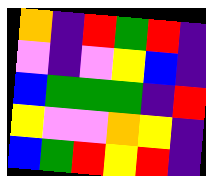[["orange", "indigo", "red", "green", "red", "indigo"], ["violet", "indigo", "violet", "yellow", "blue", "indigo"], ["blue", "green", "green", "green", "indigo", "red"], ["yellow", "violet", "violet", "orange", "yellow", "indigo"], ["blue", "green", "red", "yellow", "red", "indigo"]]